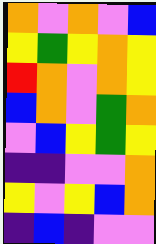[["orange", "violet", "orange", "violet", "blue"], ["yellow", "green", "yellow", "orange", "yellow"], ["red", "orange", "violet", "orange", "yellow"], ["blue", "orange", "violet", "green", "orange"], ["violet", "blue", "yellow", "green", "yellow"], ["indigo", "indigo", "violet", "violet", "orange"], ["yellow", "violet", "yellow", "blue", "orange"], ["indigo", "blue", "indigo", "violet", "violet"]]